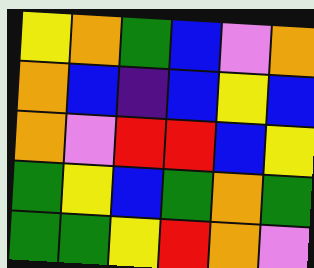[["yellow", "orange", "green", "blue", "violet", "orange"], ["orange", "blue", "indigo", "blue", "yellow", "blue"], ["orange", "violet", "red", "red", "blue", "yellow"], ["green", "yellow", "blue", "green", "orange", "green"], ["green", "green", "yellow", "red", "orange", "violet"]]